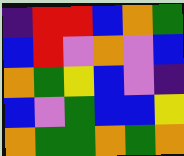[["indigo", "red", "red", "blue", "orange", "green"], ["blue", "red", "violet", "orange", "violet", "blue"], ["orange", "green", "yellow", "blue", "violet", "indigo"], ["blue", "violet", "green", "blue", "blue", "yellow"], ["orange", "green", "green", "orange", "green", "orange"]]